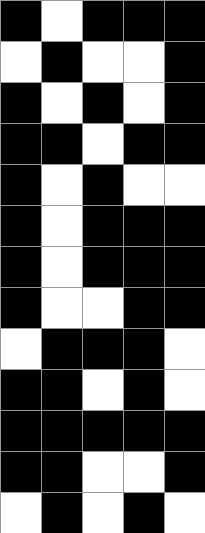[["black", "white", "black", "black", "black"], ["white", "black", "white", "white", "black"], ["black", "white", "black", "white", "black"], ["black", "black", "white", "black", "black"], ["black", "white", "black", "white", "white"], ["black", "white", "black", "black", "black"], ["black", "white", "black", "black", "black"], ["black", "white", "white", "black", "black"], ["white", "black", "black", "black", "white"], ["black", "black", "white", "black", "white"], ["black", "black", "black", "black", "black"], ["black", "black", "white", "white", "black"], ["white", "black", "white", "black", "white"]]